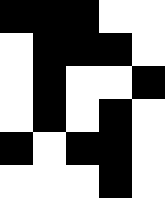[["black", "black", "black", "white", "white"], ["white", "black", "black", "black", "white"], ["white", "black", "white", "white", "black"], ["white", "black", "white", "black", "white"], ["black", "white", "black", "black", "white"], ["white", "white", "white", "black", "white"]]